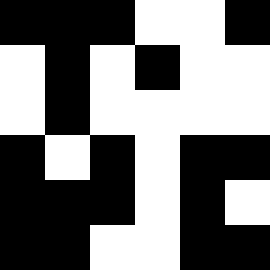[["black", "black", "black", "white", "white", "black"], ["white", "black", "white", "black", "white", "white"], ["white", "black", "white", "white", "white", "white"], ["black", "white", "black", "white", "black", "black"], ["black", "black", "black", "white", "black", "white"], ["black", "black", "white", "white", "black", "black"]]